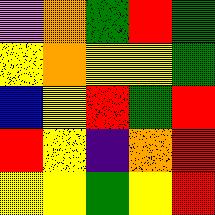[["violet", "orange", "green", "red", "green"], ["yellow", "orange", "yellow", "yellow", "green"], ["blue", "yellow", "red", "green", "red"], ["red", "yellow", "indigo", "orange", "red"], ["yellow", "yellow", "green", "yellow", "red"]]